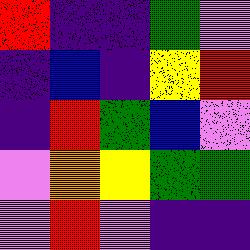[["red", "indigo", "indigo", "green", "violet"], ["indigo", "blue", "indigo", "yellow", "red"], ["indigo", "red", "green", "blue", "violet"], ["violet", "orange", "yellow", "green", "green"], ["violet", "red", "violet", "indigo", "indigo"]]